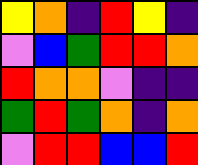[["yellow", "orange", "indigo", "red", "yellow", "indigo"], ["violet", "blue", "green", "red", "red", "orange"], ["red", "orange", "orange", "violet", "indigo", "indigo"], ["green", "red", "green", "orange", "indigo", "orange"], ["violet", "red", "red", "blue", "blue", "red"]]